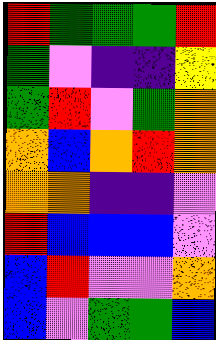[["red", "green", "green", "green", "red"], ["green", "violet", "indigo", "indigo", "yellow"], ["green", "red", "violet", "green", "orange"], ["orange", "blue", "orange", "red", "orange"], ["orange", "orange", "indigo", "indigo", "violet"], ["red", "blue", "blue", "blue", "violet"], ["blue", "red", "violet", "violet", "orange"], ["blue", "violet", "green", "green", "blue"]]